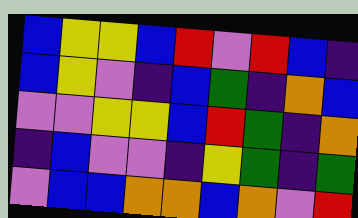[["blue", "yellow", "yellow", "blue", "red", "violet", "red", "blue", "indigo"], ["blue", "yellow", "violet", "indigo", "blue", "green", "indigo", "orange", "blue"], ["violet", "violet", "yellow", "yellow", "blue", "red", "green", "indigo", "orange"], ["indigo", "blue", "violet", "violet", "indigo", "yellow", "green", "indigo", "green"], ["violet", "blue", "blue", "orange", "orange", "blue", "orange", "violet", "red"]]